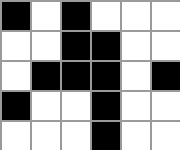[["black", "white", "black", "white", "white", "white"], ["white", "white", "black", "black", "white", "white"], ["white", "black", "black", "black", "white", "black"], ["black", "white", "white", "black", "white", "white"], ["white", "white", "white", "black", "white", "white"]]